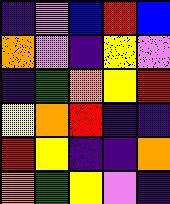[["indigo", "violet", "blue", "red", "blue"], ["orange", "violet", "indigo", "yellow", "violet"], ["indigo", "green", "orange", "yellow", "red"], ["yellow", "orange", "red", "indigo", "indigo"], ["red", "yellow", "indigo", "indigo", "orange"], ["orange", "green", "yellow", "violet", "indigo"]]